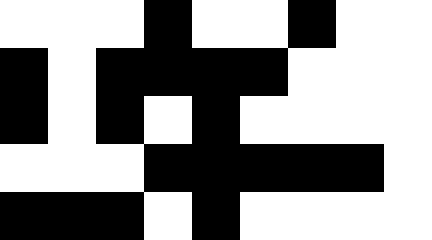[["white", "white", "white", "black", "white", "white", "black", "white", "white"], ["black", "white", "black", "black", "black", "black", "white", "white", "white"], ["black", "white", "black", "white", "black", "white", "white", "white", "white"], ["white", "white", "white", "black", "black", "black", "black", "black", "white"], ["black", "black", "black", "white", "black", "white", "white", "white", "white"]]